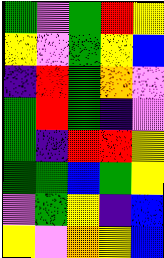[["green", "violet", "green", "red", "yellow"], ["yellow", "violet", "green", "yellow", "blue"], ["indigo", "red", "green", "orange", "violet"], ["green", "red", "green", "indigo", "violet"], ["green", "indigo", "red", "red", "yellow"], ["green", "green", "blue", "green", "yellow"], ["violet", "green", "yellow", "indigo", "blue"], ["yellow", "violet", "orange", "yellow", "blue"]]